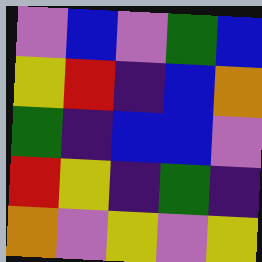[["violet", "blue", "violet", "green", "blue"], ["yellow", "red", "indigo", "blue", "orange"], ["green", "indigo", "blue", "blue", "violet"], ["red", "yellow", "indigo", "green", "indigo"], ["orange", "violet", "yellow", "violet", "yellow"]]